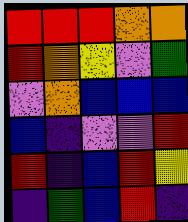[["red", "red", "red", "orange", "orange"], ["red", "orange", "yellow", "violet", "green"], ["violet", "orange", "blue", "blue", "blue"], ["blue", "indigo", "violet", "violet", "red"], ["red", "indigo", "blue", "red", "yellow"], ["indigo", "green", "blue", "red", "indigo"]]